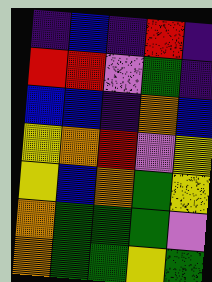[["indigo", "blue", "indigo", "red", "indigo"], ["red", "red", "violet", "green", "indigo"], ["blue", "blue", "indigo", "orange", "blue"], ["yellow", "orange", "red", "violet", "yellow"], ["yellow", "blue", "orange", "green", "yellow"], ["orange", "green", "green", "green", "violet"], ["orange", "green", "green", "yellow", "green"]]